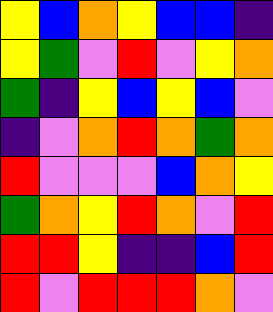[["yellow", "blue", "orange", "yellow", "blue", "blue", "indigo"], ["yellow", "green", "violet", "red", "violet", "yellow", "orange"], ["green", "indigo", "yellow", "blue", "yellow", "blue", "violet"], ["indigo", "violet", "orange", "red", "orange", "green", "orange"], ["red", "violet", "violet", "violet", "blue", "orange", "yellow"], ["green", "orange", "yellow", "red", "orange", "violet", "red"], ["red", "red", "yellow", "indigo", "indigo", "blue", "red"], ["red", "violet", "red", "red", "red", "orange", "violet"]]